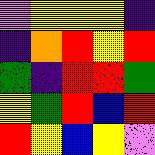[["violet", "yellow", "yellow", "yellow", "indigo"], ["indigo", "orange", "red", "yellow", "red"], ["green", "indigo", "red", "red", "green"], ["yellow", "green", "red", "blue", "red"], ["red", "yellow", "blue", "yellow", "violet"]]